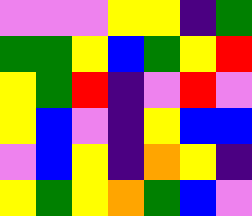[["violet", "violet", "violet", "yellow", "yellow", "indigo", "green"], ["green", "green", "yellow", "blue", "green", "yellow", "red"], ["yellow", "green", "red", "indigo", "violet", "red", "violet"], ["yellow", "blue", "violet", "indigo", "yellow", "blue", "blue"], ["violet", "blue", "yellow", "indigo", "orange", "yellow", "indigo"], ["yellow", "green", "yellow", "orange", "green", "blue", "violet"]]